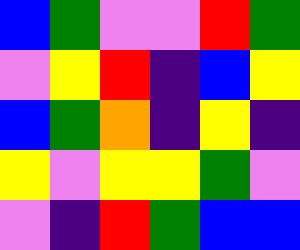[["blue", "green", "violet", "violet", "red", "green"], ["violet", "yellow", "red", "indigo", "blue", "yellow"], ["blue", "green", "orange", "indigo", "yellow", "indigo"], ["yellow", "violet", "yellow", "yellow", "green", "violet"], ["violet", "indigo", "red", "green", "blue", "blue"]]